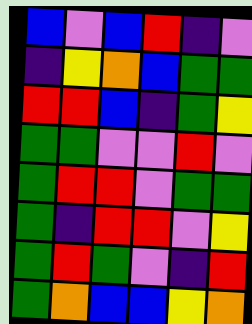[["blue", "violet", "blue", "red", "indigo", "violet"], ["indigo", "yellow", "orange", "blue", "green", "green"], ["red", "red", "blue", "indigo", "green", "yellow"], ["green", "green", "violet", "violet", "red", "violet"], ["green", "red", "red", "violet", "green", "green"], ["green", "indigo", "red", "red", "violet", "yellow"], ["green", "red", "green", "violet", "indigo", "red"], ["green", "orange", "blue", "blue", "yellow", "orange"]]